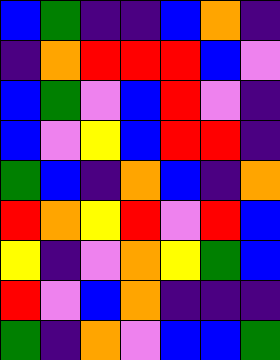[["blue", "green", "indigo", "indigo", "blue", "orange", "indigo"], ["indigo", "orange", "red", "red", "red", "blue", "violet"], ["blue", "green", "violet", "blue", "red", "violet", "indigo"], ["blue", "violet", "yellow", "blue", "red", "red", "indigo"], ["green", "blue", "indigo", "orange", "blue", "indigo", "orange"], ["red", "orange", "yellow", "red", "violet", "red", "blue"], ["yellow", "indigo", "violet", "orange", "yellow", "green", "blue"], ["red", "violet", "blue", "orange", "indigo", "indigo", "indigo"], ["green", "indigo", "orange", "violet", "blue", "blue", "green"]]